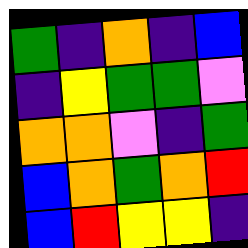[["green", "indigo", "orange", "indigo", "blue"], ["indigo", "yellow", "green", "green", "violet"], ["orange", "orange", "violet", "indigo", "green"], ["blue", "orange", "green", "orange", "red"], ["blue", "red", "yellow", "yellow", "indigo"]]